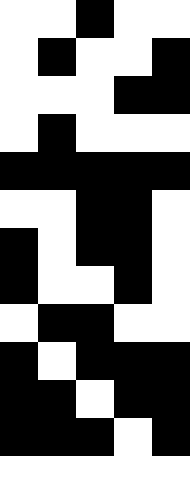[["white", "white", "black", "white", "white"], ["white", "black", "white", "white", "black"], ["white", "white", "white", "black", "black"], ["white", "black", "white", "white", "white"], ["black", "black", "black", "black", "black"], ["white", "white", "black", "black", "white"], ["black", "white", "black", "black", "white"], ["black", "white", "white", "black", "white"], ["white", "black", "black", "white", "white"], ["black", "white", "black", "black", "black"], ["black", "black", "white", "black", "black"], ["black", "black", "black", "white", "black"], ["white", "white", "white", "white", "white"]]